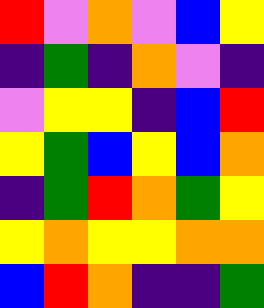[["red", "violet", "orange", "violet", "blue", "yellow"], ["indigo", "green", "indigo", "orange", "violet", "indigo"], ["violet", "yellow", "yellow", "indigo", "blue", "red"], ["yellow", "green", "blue", "yellow", "blue", "orange"], ["indigo", "green", "red", "orange", "green", "yellow"], ["yellow", "orange", "yellow", "yellow", "orange", "orange"], ["blue", "red", "orange", "indigo", "indigo", "green"]]